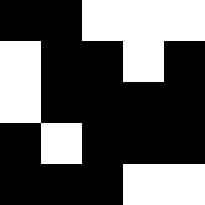[["black", "black", "white", "white", "white"], ["white", "black", "black", "white", "black"], ["white", "black", "black", "black", "black"], ["black", "white", "black", "black", "black"], ["black", "black", "black", "white", "white"]]